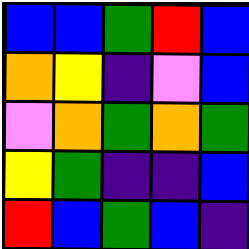[["blue", "blue", "green", "red", "blue"], ["orange", "yellow", "indigo", "violet", "blue"], ["violet", "orange", "green", "orange", "green"], ["yellow", "green", "indigo", "indigo", "blue"], ["red", "blue", "green", "blue", "indigo"]]